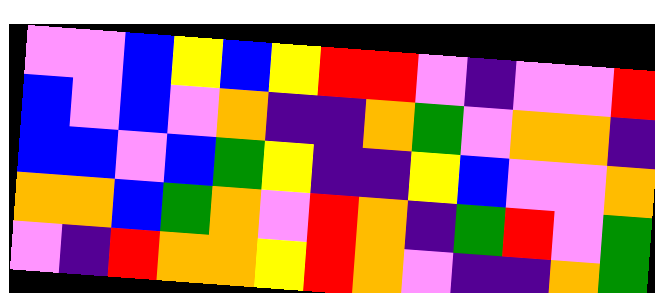[["violet", "violet", "blue", "yellow", "blue", "yellow", "red", "red", "violet", "indigo", "violet", "violet", "red"], ["blue", "violet", "blue", "violet", "orange", "indigo", "indigo", "orange", "green", "violet", "orange", "orange", "indigo"], ["blue", "blue", "violet", "blue", "green", "yellow", "indigo", "indigo", "yellow", "blue", "violet", "violet", "orange"], ["orange", "orange", "blue", "green", "orange", "violet", "red", "orange", "indigo", "green", "red", "violet", "green"], ["violet", "indigo", "red", "orange", "orange", "yellow", "red", "orange", "violet", "indigo", "indigo", "orange", "green"]]